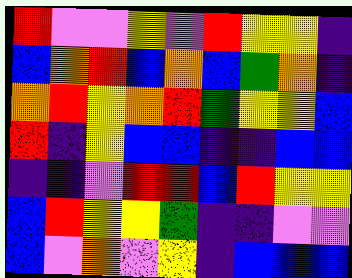[["red", "violet", "violet", "yellow", "violet", "red", "yellow", "yellow", "indigo"], ["blue", "orange", "red", "blue", "orange", "blue", "green", "orange", "indigo"], ["orange", "red", "yellow", "orange", "red", "green", "yellow", "yellow", "blue"], ["red", "indigo", "yellow", "blue", "blue", "indigo", "indigo", "blue", "blue"], ["indigo", "indigo", "violet", "red", "red", "blue", "red", "yellow", "yellow"], ["blue", "red", "yellow", "yellow", "green", "indigo", "indigo", "violet", "violet"], ["blue", "violet", "orange", "violet", "yellow", "indigo", "blue", "blue", "blue"]]